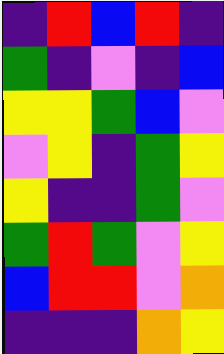[["indigo", "red", "blue", "red", "indigo"], ["green", "indigo", "violet", "indigo", "blue"], ["yellow", "yellow", "green", "blue", "violet"], ["violet", "yellow", "indigo", "green", "yellow"], ["yellow", "indigo", "indigo", "green", "violet"], ["green", "red", "green", "violet", "yellow"], ["blue", "red", "red", "violet", "orange"], ["indigo", "indigo", "indigo", "orange", "yellow"]]